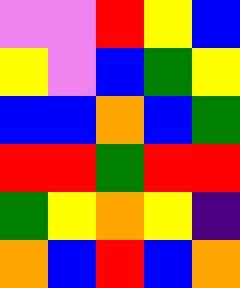[["violet", "violet", "red", "yellow", "blue"], ["yellow", "violet", "blue", "green", "yellow"], ["blue", "blue", "orange", "blue", "green"], ["red", "red", "green", "red", "red"], ["green", "yellow", "orange", "yellow", "indigo"], ["orange", "blue", "red", "blue", "orange"]]